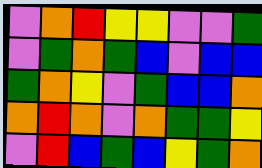[["violet", "orange", "red", "yellow", "yellow", "violet", "violet", "green"], ["violet", "green", "orange", "green", "blue", "violet", "blue", "blue"], ["green", "orange", "yellow", "violet", "green", "blue", "blue", "orange"], ["orange", "red", "orange", "violet", "orange", "green", "green", "yellow"], ["violet", "red", "blue", "green", "blue", "yellow", "green", "orange"]]